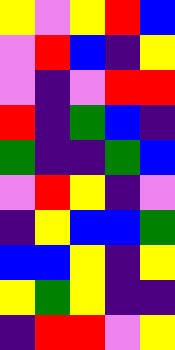[["yellow", "violet", "yellow", "red", "blue"], ["violet", "red", "blue", "indigo", "yellow"], ["violet", "indigo", "violet", "red", "red"], ["red", "indigo", "green", "blue", "indigo"], ["green", "indigo", "indigo", "green", "blue"], ["violet", "red", "yellow", "indigo", "violet"], ["indigo", "yellow", "blue", "blue", "green"], ["blue", "blue", "yellow", "indigo", "yellow"], ["yellow", "green", "yellow", "indigo", "indigo"], ["indigo", "red", "red", "violet", "yellow"]]